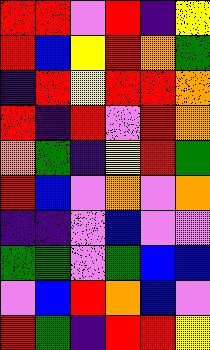[["red", "red", "violet", "red", "indigo", "yellow"], ["red", "blue", "yellow", "red", "orange", "green"], ["indigo", "red", "yellow", "red", "red", "orange"], ["red", "indigo", "red", "violet", "red", "orange"], ["orange", "green", "indigo", "yellow", "red", "green"], ["red", "blue", "violet", "orange", "violet", "orange"], ["indigo", "indigo", "violet", "blue", "violet", "violet"], ["green", "green", "violet", "green", "blue", "blue"], ["violet", "blue", "red", "orange", "blue", "violet"], ["red", "green", "indigo", "red", "red", "yellow"]]